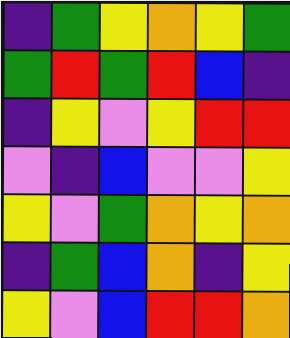[["indigo", "green", "yellow", "orange", "yellow", "green"], ["green", "red", "green", "red", "blue", "indigo"], ["indigo", "yellow", "violet", "yellow", "red", "red"], ["violet", "indigo", "blue", "violet", "violet", "yellow"], ["yellow", "violet", "green", "orange", "yellow", "orange"], ["indigo", "green", "blue", "orange", "indigo", "yellow"], ["yellow", "violet", "blue", "red", "red", "orange"]]